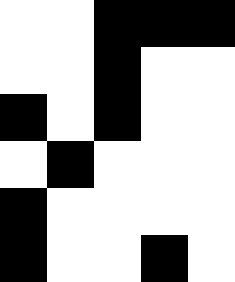[["white", "white", "black", "black", "black"], ["white", "white", "black", "white", "white"], ["black", "white", "black", "white", "white"], ["white", "black", "white", "white", "white"], ["black", "white", "white", "white", "white"], ["black", "white", "white", "black", "white"]]